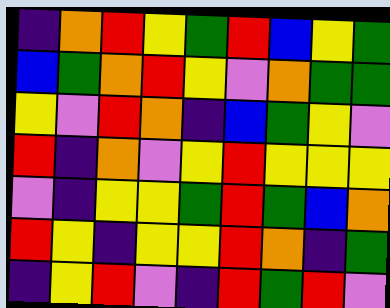[["indigo", "orange", "red", "yellow", "green", "red", "blue", "yellow", "green"], ["blue", "green", "orange", "red", "yellow", "violet", "orange", "green", "green"], ["yellow", "violet", "red", "orange", "indigo", "blue", "green", "yellow", "violet"], ["red", "indigo", "orange", "violet", "yellow", "red", "yellow", "yellow", "yellow"], ["violet", "indigo", "yellow", "yellow", "green", "red", "green", "blue", "orange"], ["red", "yellow", "indigo", "yellow", "yellow", "red", "orange", "indigo", "green"], ["indigo", "yellow", "red", "violet", "indigo", "red", "green", "red", "violet"]]